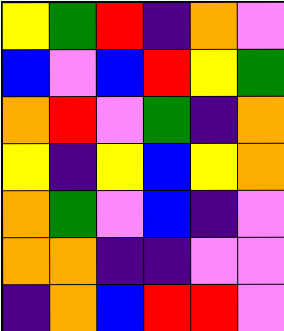[["yellow", "green", "red", "indigo", "orange", "violet"], ["blue", "violet", "blue", "red", "yellow", "green"], ["orange", "red", "violet", "green", "indigo", "orange"], ["yellow", "indigo", "yellow", "blue", "yellow", "orange"], ["orange", "green", "violet", "blue", "indigo", "violet"], ["orange", "orange", "indigo", "indigo", "violet", "violet"], ["indigo", "orange", "blue", "red", "red", "violet"]]